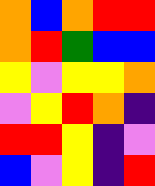[["orange", "blue", "orange", "red", "red"], ["orange", "red", "green", "blue", "blue"], ["yellow", "violet", "yellow", "yellow", "orange"], ["violet", "yellow", "red", "orange", "indigo"], ["red", "red", "yellow", "indigo", "violet"], ["blue", "violet", "yellow", "indigo", "red"]]